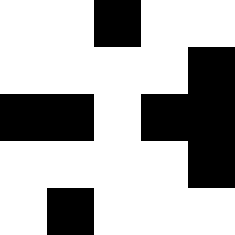[["white", "white", "black", "white", "white"], ["white", "white", "white", "white", "black"], ["black", "black", "white", "black", "black"], ["white", "white", "white", "white", "black"], ["white", "black", "white", "white", "white"]]